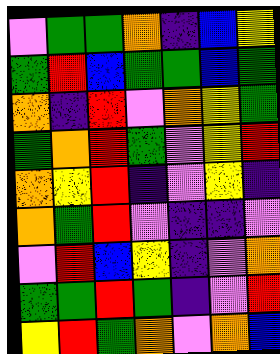[["violet", "green", "green", "orange", "indigo", "blue", "yellow"], ["green", "red", "blue", "green", "green", "blue", "green"], ["orange", "indigo", "red", "violet", "orange", "yellow", "green"], ["green", "orange", "red", "green", "violet", "yellow", "red"], ["orange", "yellow", "red", "indigo", "violet", "yellow", "indigo"], ["orange", "green", "red", "violet", "indigo", "indigo", "violet"], ["violet", "red", "blue", "yellow", "indigo", "violet", "orange"], ["green", "green", "red", "green", "indigo", "violet", "red"], ["yellow", "red", "green", "orange", "violet", "orange", "blue"]]